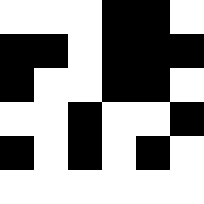[["white", "white", "white", "black", "black", "white"], ["black", "black", "white", "black", "black", "black"], ["black", "white", "white", "black", "black", "white"], ["white", "white", "black", "white", "white", "black"], ["black", "white", "black", "white", "black", "white"], ["white", "white", "white", "white", "white", "white"]]